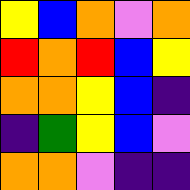[["yellow", "blue", "orange", "violet", "orange"], ["red", "orange", "red", "blue", "yellow"], ["orange", "orange", "yellow", "blue", "indigo"], ["indigo", "green", "yellow", "blue", "violet"], ["orange", "orange", "violet", "indigo", "indigo"]]